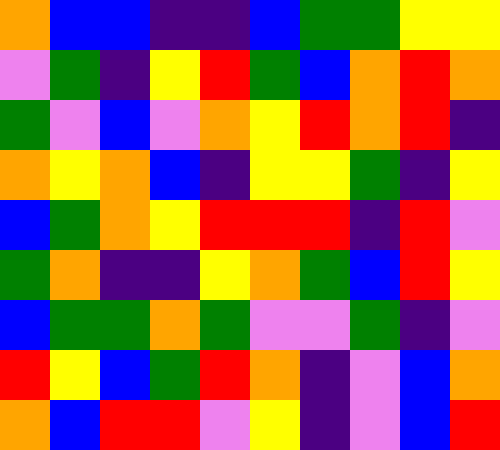[["orange", "blue", "blue", "indigo", "indigo", "blue", "green", "green", "yellow", "yellow"], ["violet", "green", "indigo", "yellow", "red", "green", "blue", "orange", "red", "orange"], ["green", "violet", "blue", "violet", "orange", "yellow", "red", "orange", "red", "indigo"], ["orange", "yellow", "orange", "blue", "indigo", "yellow", "yellow", "green", "indigo", "yellow"], ["blue", "green", "orange", "yellow", "red", "red", "red", "indigo", "red", "violet"], ["green", "orange", "indigo", "indigo", "yellow", "orange", "green", "blue", "red", "yellow"], ["blue", "green", "green", "orange", "green", "violet", "violet", "green", "indigo", "violet"], ["red", "yellow", "blue", "green", "red", "orange", "indigo", "violet", "blue", "orange"], ["orange", "blue", "red", "red", "violet", "yellow", "indigo", "violet", "blue", "red"]]